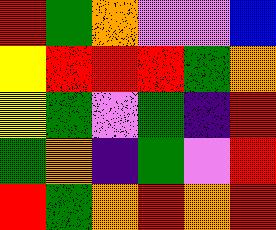[["red", "green", "orange", "violet", "violet", "blue"], ["yellow", "red", "red", "red", "green", "orange"], ["yellow", "green", "violet", "green", "indigo", "red"], ["green", "orange", "indigo", "green", "violet", "red"], ["red", "green", "orange", "red", "orange", "red"]]